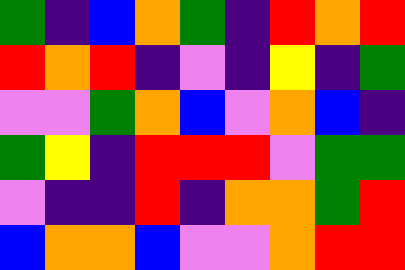[["green", "indigo", "blue", "orange", "green", "indigo", "red", "orange", "red"], ["red", "orange", "red", "indigo", "violet", "indigo", "yellow", "indigo", "green"], ["violet", "violet", "green", "orange", "blue", "violet", "orange", "blue", "indigo"], ["green", "yellow", "indigo", "red", "red", "red", "violet", "green", "green"], ["violet", "indigo", "indigo", "red", "indigo", "orange", "orange", "green", "red"], ["blue", "orange", "orange", "blue", "violet", "violet", "orange", "red", "red"]]